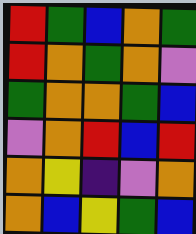[["red", "green", "blue", "orange", "green"], ["red", "orange", "green", "orange", "violet"], ["green", "orange", "orange", "green", "blue"], ["violet", "orange", "red", "blue", "red"], ["orange", "yellow", "indigo", "violet", "orange"], ["orange", "blue", "yellow", "green", "blue"]]